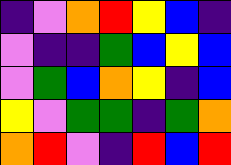[["indigo", "violet", "orange", "red", "yellow", "blue", "indigo"], ["violet", "indigo", "indigo", "green", "blue", "yellow", "blue"], ["violet", "green", "blue", "orange", "yellow", "indigo", "blue"], ["yellow", "violet", "green", "green", "indigo", "green", "orange"], ["orange", "red", "violet", "indigo", "red", "blue", "red"]]